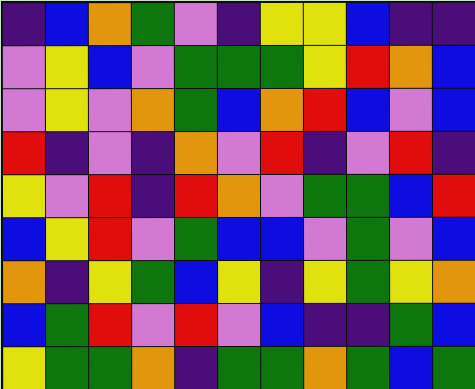[["indigo", "blue", "orange", "green", "violet", "indigo", "yellow", "yellow", "blue", "indigo", "indigo"], ["violet", "yellow", "blue", "violet", "green", "green", "green", "yellow", "red", "orange", "blue"], ["violet", "yellow", "violet", "orange", "green", "blue", "orange", "red", "blue", "violet", "blue"], ["red", "indigo", "violet", "indigo", "orange", "violet", "red", "indigo", "violet", "red", "indigo"], ["yellow", "violet", "red", "indigo", "red", "orange", "violet", "green", "green", "blue", "red"], ["blue", "yellow", "red", "violet", "green", "blue", "blue", "violet", "green", "violet", "blue"], ["orange", "indigo", "yellow", "green", "blue", "yellow", "indigo", "yellow", "green", "yellow", "orange"], ["blue", "green", "red", "violet", "red", "violet", "blue", "indigo", "indigo", "green", "blue"], ["yellow", "green", "green", "orange", "indigo", "green", "green", "orange", "green", "blue", "green"]]